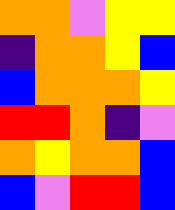[["orange", "orange", "violet", "yellow", "yellow"], ["indigo", "orange", "orange", "yellow", "blue"], ["blue", "orange", "orange", "orange", "yellow"], ["red", "red", "orange", "indigo", "violet"], ["orange", "yellow", "orange", "orange", "blue"], ["blue", "violet", "red", "red", "blue"]]